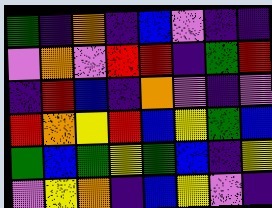[["green", "indigo", "orange", "indigo", "blue", "violet", "indigo", "indigo"], ["violet", "orange", "violet", "red", "red", "indigo", "green", "red"], ["indigo", "red", "blue", "indigo", "orange", "violet", "indigo", "violet"], ["red", "orange", "yellow", "red", "blue", "yellow", "green", "blue"], ["green", "blue", "green", "yellow", "green", "blue", "indigo", "yellow"], ["violet", "yellow", "orange", "indigo", "blue", "yellow", "violet", "indigo"]]